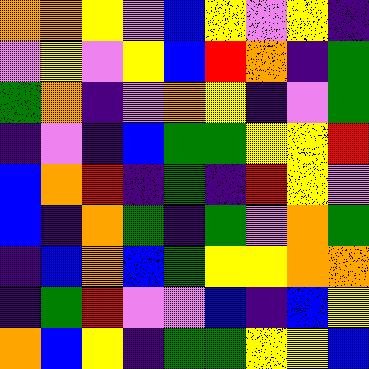[["orange", "orange", "yellow", "violet", "blue", "yellow", "violet", "yellow", "indigo"], ["violet", "yellow", "violet", "yellow", "blue", "red", "orange", "indigo", "green"], ["green", "orange", "indigo", "violet", "orange", "yellow", "indigo", "violet", "green"], ["indigo", "violet", "indigo", "blue", "green", "green", "yellow", "yellow", "red"], ["blue", "orange", "red", "indigo", "green", "indigo", "red", "yellow", "violet"], ["blue", "indigo", "orange", "green", "indigo", "green", "violet", "orange", "green"], ["indigo", "blue", "orange", "blue", "green", "yellow", "yellow", "orange", "orange"], ["indigo", "green", "red", "violet", "violet", "blue", "indigo", "blue", "yellow"], ["orange", "blue", "yellow", "indigo", "green", "green", "yellow", "yellow", "blue"]]